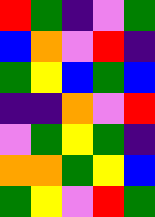[["red", "green", "indigo", "violet", "green"], ["blue", "orange", "violet", "red", "indigo"], ["green", "yellow", "blue", "green", "blue"], ["indigo", "indigo", "orange", "violet", "red"], ["violet", "green", "yellow", "green", "indigo"], ["orange", "orange", "green", "yellow", "blue"], ["green", "yellow", "violet", "red", "green"]]